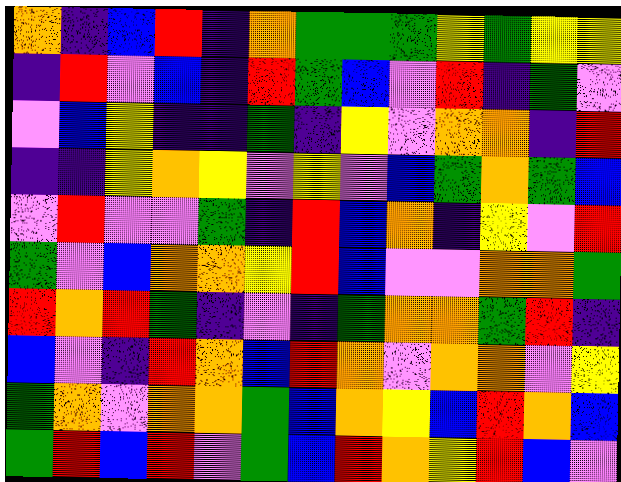[["orange", "indigo", "blue", "red", "indigo", "orange", "green", "green", "green", "yellow", "green", "yellow", "yellow"], ["indigo", "red", "violet", "blue", "indigo", "red", "green", "blue", "violet", "red", "indigo", "green", "violet"], ["violet", "blue", "yellow", "indigo", "indigo", "green", "indigo", "yellow", "violet", "orange", "orange", "indigo", "red"], ["indigo", "indigo", "yellow", "orange", "yellow", "violet", "yellow", "violet", "blue", "green", "orange", "green", "blue"], ["violet", "red", "violet", "violet", "green", "indigo", "red", "blue", "orange", "indigo", "yellow", "violet", "red"], ["green", "violet", "blue", "orange", "orange", "yellow", "red", "blue", "violet", "violet", "orange", "orange", "green"], ["red", "orange", "red", "green", "indigo", "violet", "indigo", "green", "orange", "orange", "green", "red", "indigo"], ["blue", "violet", "indigo", "red", "orange", "blue", "red", "orange", "violet", "orange", "orange", "violet", "yellow"], ["green", "orange", "violet", "orange", "orange", "green", "blue", "orange", "yellow", "blue", "red", "orange", "blue"], ["green", "red", "blue", "red", "violet", "green", "blue", "red", "orange", "yellow", "red", "blue", "violet"]]